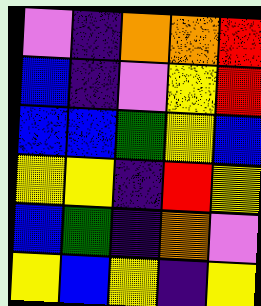[["violet", "indigo", "orange", "orange", "red"], ["blue", "indigo", "violet", "yellow", "red"], ["blue", "blue", "green", "yellow", "blue"], ["yellow", "yellow", "indigo", "red", "yellow"], ["blue", "green", "indigo", "orange", "violet"], ["yellow", "blue", "yellow", "indigo", "yellow"]]